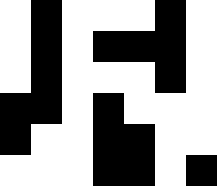[["white", "black", "white", "white", "white", "black", "white"], ["white", "black", "white", "black", "black", "black", "white"], ["white", "black", "white", "white", "white", "black", "white"], ["black", "black", "white", "black", "white", "white", "white"], ["black", "white", "white", "black", "black", "white", "white"], ["white", "white", "white", "black", "black", "white", "black"]]